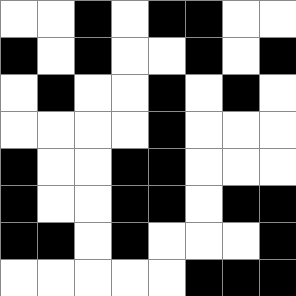[["white", "white", "black", "white", "black", "black", "white", "white"], ["black", "white", "black", "white", "white", "black", "white", "black"], ["white", "black", "white", "white", "black", "white", "black", "white"], ["white", "white", "white", "white", "black", "white", "white", "white"], ["black", "white", "white", "black", "black", "white", "white", "white"], ["black", "white", "white", "black", "black", "white", "black", "black"], ["black", "black", "white", "black", "white", "white", "white", "black"], ["white", "white", "white", "white", "white", "black", "black", "black"]]